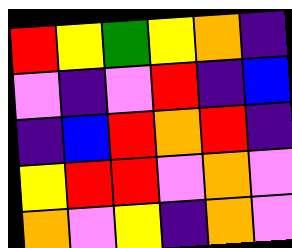[["red", "yellow", "green", "yellow", "orange", "indigo"], ["violet", "indigo", "violet", "red", "indigo", "blue"], ["indigo", "blue", "red", "orange", "red", "indigo"], ["yellow", "red", "red", "violet", "orange", "violet"], ["orange", "violet", "yellow", "indigo", "orange", "violet"]]